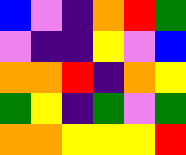[["blue", "violet", "indigo", "orange", "red", "green"], ["violet", "indigo", "indigo", "yellow", "violet", "blue"], ["orange", "orange", "red", "indigo", "orange", "yellow"], ["green", "yellow", "indigo", "green", "violet", "green"], ["orange", "orange", "yellow", "yellow", "yellow", "red"]]